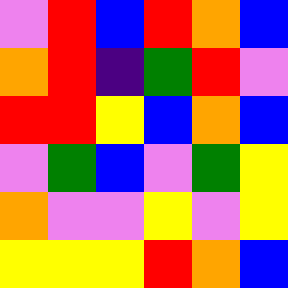[["violet", "red", "blue", "red", "orange", "blue"], ["orange", "red", "indigo", "green", "red", "violet"], ["red", "red", "yellow", "blue", "orange", "blue"], ["violet", "green", "blue", "violet", "green", "yellow"], ["orange", "violet", "violet", "yellow", "violet", "yellow"], ["yellow", "yellow", "yellow", "red", "orange", "blue"]]